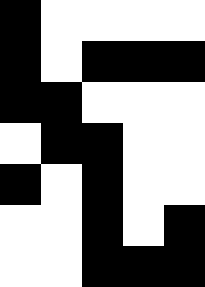[["black", "white", "white", "white", "white"], ["black", "white", "black", "black", "black"], ["black", "black", "white", "white", "white"], ["white", "black", "black", "white", "white"], ["black", "white", "black", "white", "white"], ["white", "white", "black", "white", "black"], ["white", "white", "black", "black", "black"]]